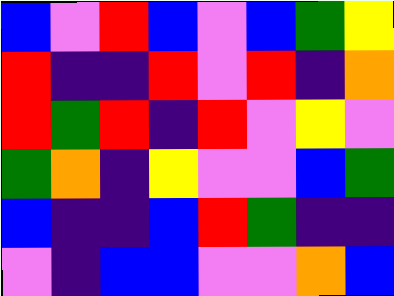[["blue", "violet", "red", "blue", "violet", "blue", "green", "yellow"], ["red", "indigo", "indigo", "red", "violet", "red", "indigo", "orange"], ["red", "green", "red", "indigo", "red", "violet", "yellow", "violet"], ["green", "orange", "indigo", "yellow", "violet", "violet", "blue", "green"], ["blue", "indigo", "indigo", "blue", "red", "green", "indigo", "indigo"], ["violet", "indigo", "blue", "blue", "violet", "violet", "orange", "blue"]]